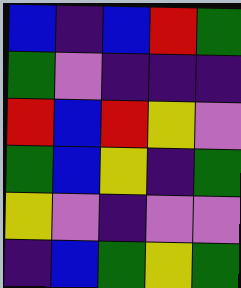[["blue", "indigo", "blue", "red", "green"], ["green", "violet", "indigo", "indigo", "indigo"], ["red", "blue", "red", "yellow", "violet"], ["green", "blue", "yellow", "indigo", "green"], ["yellow", "violet", "indigo", "violet", "violet"], ["indigo", "blue", "green", "yellow", "green"]]